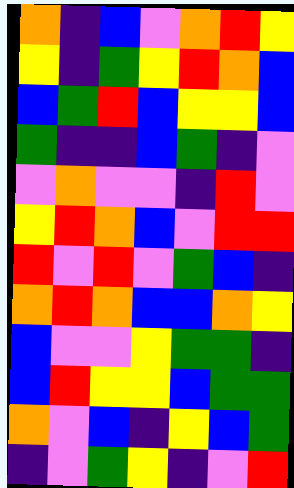[["orange", "indigo", "blue", "violet", "orange", "red", "yellow"], ["yellow", "indigo", "green", "yellow", "red", "orange", "blue"], ["blue", "green", "red", "blue", "yellow", "yellow", "blue"], ["green", "indigo", "indigo", "blue", "green", "indigo", "violet"], ["violet", "orange", "violet", "violet", "indigo", "red", "violet"], ["yellow", "red", "orange", "blue", "violet", "red", "red"], ["red", "violet", "red", "violet", "green", "blue", "indigo"], ["orange", "red", "orange", "blue", "blue", "orange", "yellow"], ["blue", "violet", "violet", "yellow", "green", "green", "indigo"], ["blue", "red", "yellow", "yellow", "blue", "green", "green"], ["orange", "violet", "blue", "indigo", "yellow", "blue", "green"], ["indigo", "violet", "green", "yellow", "indigo", "violet", "red"]]